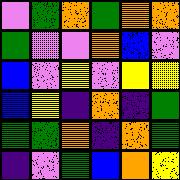[["violet", "green", "orange", "green", "orange", "orange"], ["green", "violet", "violet", "orange", "blue", "violet"], ["blue", "violet", "yellow", "violet", "yellow", "yellow"], ["blue", "yellow", "indigo", "orange", "indigo", "green"], ["green", "green", "orange", "indigo", "orange", "green"], ["indigo", "violet", "green", "blue", "orange", "yellow"]]